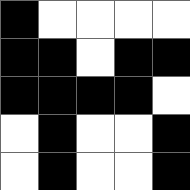[["black", "white", "white", "white", "white"], ["black", "black", "white", "black", "black"], ["black", "black", "black", "black", "white"], ["white", "black", "white", "white", "black"], ["white", "black", "white", "white", "black"]]